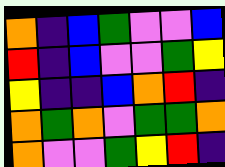[["orange", "indigo", "blue", "green", "violet", "violet", "blue"], ["red", "indigo", "blue", "violet", "violet", "green", "yellow"], ["yellow", "indigo", "indigo", "blue", "orange", "red", "indigo"], ["orange", "green", "orange", "violet", "green", "green", "orange"], ["orange", "violet", "violet", "green", "yellow", "red", "indigo"]]